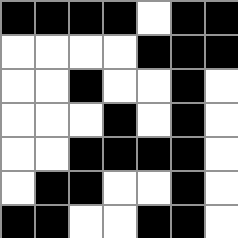[["black", "black", "black", "black", "white", "black", "black"], ["white", "white", "white", "white", "black", "black", "black"], ["white", "white", "black", "white", "white", "black", "white"], ["white", "white", "white", "black", "white", "black", "white"], ["white", "white", "black", "black", "black", "black", "white"], ["white", "black", "black", "white", "white", "black", "white"], ["black", "black", "white", "white", "black", "black", "white"]]